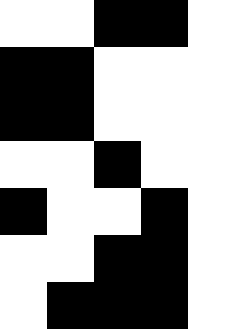[["white", "white", "black", "black", "white"], ["black", "black", "white", "white", "white"], ["black", "black", "white", "white", "white"], ["white", "white", "black", "white", "white"], ["black", "white", "white", "black", "white"], ["white", "white", "black", "black", "white"], ["white", "black", "black", "black", "white"]]